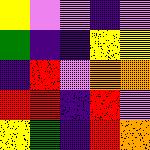[["yellow", "violet", "violet", "indigo", "violet"], ["green", "indigo", "indigo", "yellow", "yellow"], ["indigo", "red", "violet", "orange", "orange"], ["red", "red", "indigo", "red", "violet"], ["yellow", "green", "indigo", "red", "orange"]]